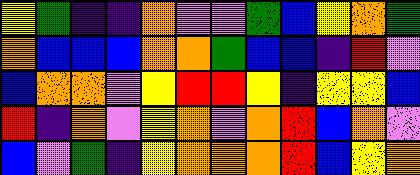[["yellow", "green", "indigo", "indigo", "orange", "violet", "violet", "green", "blue", "yellow", "orange", "green"], ["orange", "blue", "blue", "blue", "orange", "orange", "green", "blue", "blue", "indigo", "red", "violet"], ["blue", "orange", "orange", "violet", "yellow", "red", "red", "yellow", "indigo", "yellow", "yellow", "blue"], ["red", "indigo", "orange", "violet", "yellow", "orange", "violet", "orange", "red", "blue", "orange", "violet"], ["blue", "violet", "green", "indigo", "yellow", "orange", "orange", "orange", "red", "blue", "yellow", "orange"]]